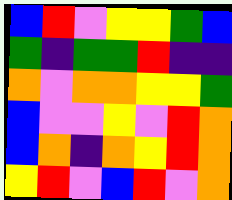[["blue", "red", "violet", "yellow", "yellow", "green", "blue"], ["green", "indigo", "green", "green", "red", "indigo", "indigo"], ["orange", "violet", "orange", "orange", "yellow", "yellow", "green"], ["blue", "violet", "violet", "yellow", "violet", "red", "orange"], ["blue", "orange", "indigo", "orange", "yellow", "red", "orange"], ["yellow", "red", "violet", "blue", "red", "violet", "orange"]]